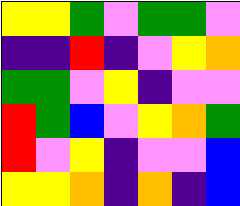[["yellow", "yellow", "green", "violet", "green", "green", "violet"], ["indigo", "indigo", "red", "indigo", "violet", "yellow", "orange"], ["green", "green", "violet", "yellow", "indigo", "violet", "violet"], ["red", "green", "blue", "violet", "yellow", "orange", "green"], ["red", "violet", "yellow", "indigo", "violet", "violet", "blue"], ["yellow", "yellow", "orange", "indigo", "orange", "indigo", "blue"]]